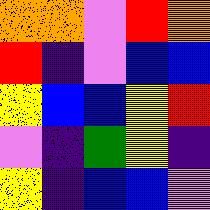[["orange", "orange", "violet", "red", "orange"], ["red", "indigo", "violet", "blue", "blue"], ["yellow", "blue", "blue", "yellow", "red"], ["violet", "indigo", "green", "yellow", "indigo"], ["yellow", "indigo", "blue", "blue", "violet"]]